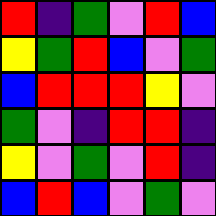[["red", "indigo", "green", "violet", "red", "blue"], ["yellow", "green", "red", "blue", "violet", "green"], ["blue", "red", "red", "red", "yellow", "violet"], ["green", "violet", "indigo", "red", "red", "indigo"], ["yellow", "violet", "green", "violet", "red", "indigo"], ["blue", "red", "blue", "violet", "green", "violet"]]